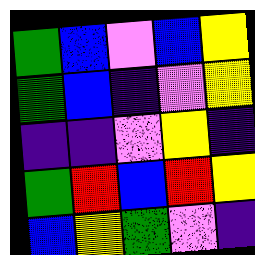[["green", "blue", "violet", "blue", "yellow"], ["green", "blue", "indigo", "violet", "yellow"], ["indigo", "indigo", "violet", "yellow", "indigo"], ["green", "red", "blue", "red", "yellow"], ["blue", "yellow", "green", "violet", "indigo"]]